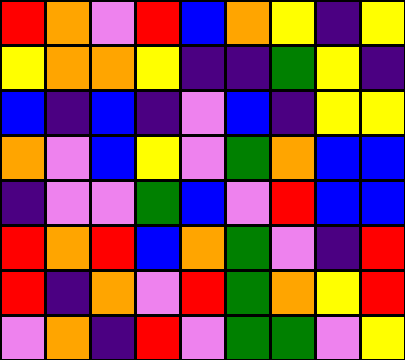[["red", "orange", "violet", "red", "blue", "orange", "yellow", "indigo", "yellow"], ["yellow", "orange", "orange", "yellow", "indigo", "indigo", "green", "yellow", "indigo"], ["blue", "indigo", "blue", "indigo", "violet", "blue", "indigo", "yellow", "yellow"], ["orange", "violet", "blue", "yellow", "violet", "green", "orange", "blue", "blue"], ["indigo", "violet", "violet", "green", "blue", "violet", "red", "blue", "blue"], ["red", "orange", "red", "blue", "orange", "green", "violet", "indigo", "red"], ["red", "indigo", "orange", "violet", "red", "green", "orange", "yellow", "red"], ["violet", "orange", "indigo", "red", "violet", "green", "green", "violet", "yellow"]]